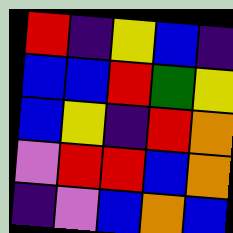[["red", "indigo", "yellow", "blue", "indigo"], ["blue", "blue", "red", "green", "yellow"], ["blue", "yellow", "indigo", "red", "orange"], ["violet", "red", "red", "blue", "orange"], ["indigo", "violet", "blue", "orange", "blue"]]